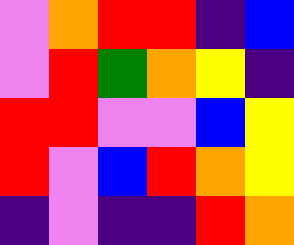[["violet", "orange", "red", "red", "indigo", "blue"], ["violet", "red", "green", "orange", "yellow", "indigo"], ["red", "red", "violet", "violet", "blue", "yellow"], ["red", "violet", "blue", "red", "orange", "yellow"], ["indigo", "violet", "indigo", "indigo", "red", "orange"]]